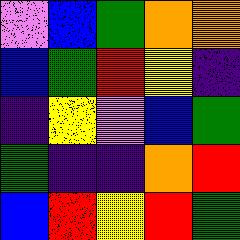[["violet", "blue", "green", "orange", "orange"], ["blue", "green", "red", "yellow", "indigo"], ["indigo", "yellow", "violet", "blue", "green"], ["green", "indigo", "indigo", "orange", "red"], ["blue", "red", "yellow", "red", "green"]]